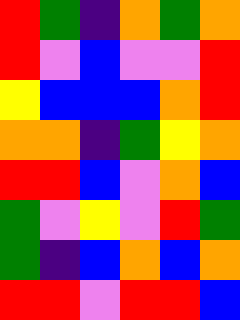[["red", "green", "indigo", "orange", "green", "orange"], ["red", "violet", "blue", "violet", "violet", "red"], ["yellow", "blue", "blue", "blue", "orange", "red"], ["orange", "orange", "indigo", "green", "yellow", "orange"], ["red", "red", "blue", "violet", "orange", "blue"], ["green", "violet", "yellow", "violet", "red", "green"], ["green", "indigo", "blue", "orange", "blue", "orange"], ["red", "red", "violet", "red", "red", "blue"]]